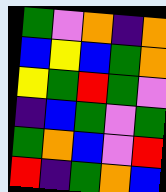[["green", "violet", "orange", "indigo", "orange"], ["blue", "yellow", "blue", "green", "orange"], ["yellow", "green", "red", "green", "violet"], ["indigo", "blue", "green", "violet", "green"], ["green", "orange", "blue", "violet", "red"], ["red", "indigo", "green", "orange", "blue"]]